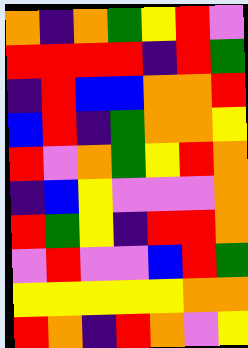[["orange", "indigo", "orange", "green", "yellow", "red", "violet"], ["red", "red", "red", "red", "indigo", "red", "green"], ["indigo", "red", "blue", "blue", "orange", "orange", "red"], ["blue", "red", "indigo", "green", "orange", "orange", "yellow"], ["red", "violet", "orange", "green", "yellow", "red", "orange"], ["indigo", "blue", "yellow", "violet", "violet", "violet", "orange"], ["red", "green", "yellow", "indigo", "red", "red", "orange"], ["violet", "red", "violet", "violet", "blue", "red", "green"], ["yellow", "yellow", "yellow", "yellow", "yellow", "orange", "orange"], ["red", "orange", "indigo", "red", "orange", "violet", "yellow"]]